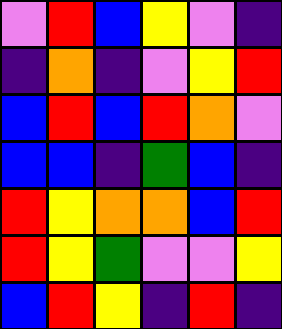[["violet", "red", "blue", "yellow", "violet", "indigo"], ["indigo", "orange", "indigo", "violet", "yellow", "red"], ["blue", "red", "blue", "red", "orange", "violet"], ["blue", "blue", "indigo", "green", "blue", "indigo"], ["red", "yellow", "orange", "orange", "blue", "red"], ["red", "yellow", "green", "violet", "violet", "yellow"], ["blue", "red", "yellow", "indigo", "red", "indigo"]]